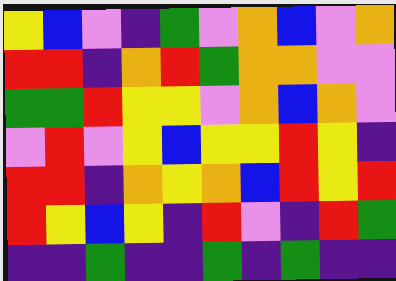[["yellow", "blue", "violet", "indigo", "green", "violet", "orange", "blue", "violet", "orange"], ["red", "red", "indigo", "orange", "red", "green", "orange", "orange", "violet", "violet"], ["green", "green", "red", "yellow", "yellow", "violet", "orange", "blue", "orange", "violet"], ["violet", "red", "violet", "yellow", "blue", "yellow", "yellow", "red", "yellow", "indigo"], ["red", "red", "indigo", "orange", "yellow", "orange", "blue", "red", "yellow", "red"], ["red", "yellow", "blue", "yellow", "indigo", "red", "violet", "indigo", "red", "green"], ["indigo", "indigo", "green", "indigo", "indigo", "green", "indigo", "green", "indigo", "indigo"]]